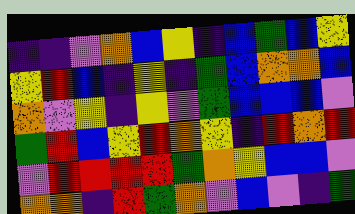[["indigo", "indigo", "violet", "orange", "blue", "yellow", "indigo", "blue", "green", "blue", "yellow"], ["yellow", "red", "blue", "indigo", "yellow", "indigo", "green", "blue", "orange", "orange", "blue"], ["orange", "violet", "yellow", "indigo", "yellow", "violet", "green", "blue", "blue", "blue", "violet"], ["green", "red", "blue", "yellow", "red", "orange", "yellow", "indigo", "red", "orange", "red"], ["violet", "red", "red", "red", "red", "green", "orange", "yellow", "blue", "blue", "violet"], ["orange", "orange", "indigo", "red", "green", "orange", "violet", "blue", "violet", "indigo", "green"]]